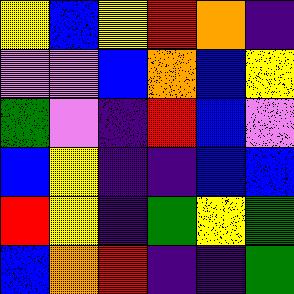[["yellow", "blue", "yellow", "red", "orange", "indigo"], ["violet", "violet", "blue", "orange", "blue", "yellow"], ["green", "violet", "indigo", "red", "blue", "violet"], ["blue", "yellow", "indigo", "indigo", "blue", "blue"], ["red", "yellow", "indigo", "green", "yellow", "green"], ["blue", "orange", "red", "indigo", "indigo", "green"]]